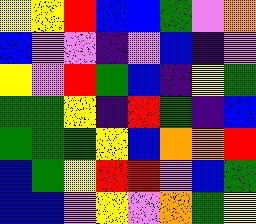[["yellow", "yellow", "red", "blue", "blue", "green", "violet", "orange"], ["blue", "violet", "violet", "indigo", "violet", "blue", "indigo", "violet"], ["yellow", "violet", "red", "green", "blue", "indigo", "yellow", "green"], ["green", "green", "yellow", "indigo", "red", "green", "indigo", "blue"], ["green", "green", "green", "yellow", "blue", "orange", "orange", "red"], ["blue", "green", "yellow", "red", "red", "violet", "blue", "green"], ["blue", "blue", "violet", "yellow", "violet", "orange", "green", "yellow"]]